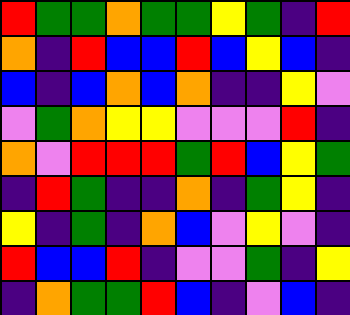[["red", "green", "green", "orange", "green", "green", "yellow", "green", "indigo", "red"], ["orange", "indigo", "red", "blue", "blue", "red", "blue", "yellow", "blue", "indigo"], ["blue", "indigo", "blue", "orange", "blue", "orange", "indigo", "indigo", "yellow", "violet"], ["violet", "green", "orange", "yellow", "yellow", "violet", "violet", "violet", "red", "indigo"], ["orange", "violet", "red", "red", "red", "green", "red", "blue", "yellow", "green"], ["indigo", "red", "green", "indigo", "indigo", "orange", "indigo", "green", "yellow", "indigo"], ["yellow", "indigo", "green", "indigo", "orange", "blue", "violet", "yellow", "violet", "indigo"], ["red", "blue", "blue", "red", "indigo", "violet", "violet", "green", "indigo", "yellow"], ["indigo", "orange", "green", "green", "red", "blue", "indigo", "violet", "blue", "indigo"]]